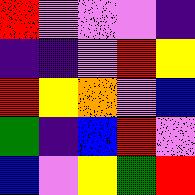[["red", "violet", "violet", "violet", "indigo"], ["indigo", "indigo", "violet", "red", "yellow"], ["red", "yellow", "orange", "violet", "blue"], ["green", "indigo", "blue", "red", "violet"], ["blue", "violet", "yellow", "green", "red"]]